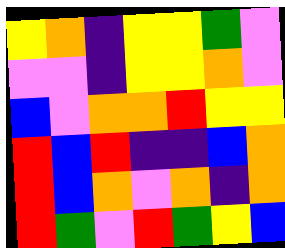[["yellow", "orange", "indigo", "yellow", "yellow", "green", "violet"], ["violet", "violet", "indigo", "yellow", "yellow", "orange", "violet"], ["blue", "violet", "orange", "orange", "red", "yellow", "yellow"], ["red", "blue", "red", "indigo", "indigo", "blue", "orange"], ["red", "blue", "orange", "violet", "orange", "indigo", "orange"], ["red", "green", "violet", "red", "green", "yellow", "blue"]]